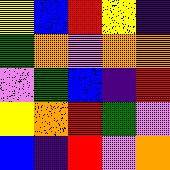[["yellow", "blue", "red", "yellow", "indigo"], ["green", "orange", "violet", "orange", "orange"], ["violet", "green", "blue", "indigo", "red"], ["yellow", "orange", "red", "green", "violet"], ["blue", "indigo", "red", "violet", "orange"]]